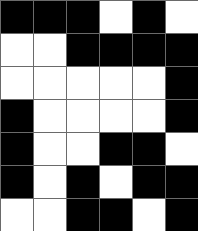[["black", "black", "black", "white", "black", "white"], ["white", "white", "black", "black", "black", "black"], ["white", "white", "white", "white", "white", "black"], ["black", "white", "white", "white", "white", "black"], ["black", "white", "white", "black", "black", "white"], ["black", "white", "black", "white", "black", "black"], ["white", "white", "black", "black", "white", "black"]]